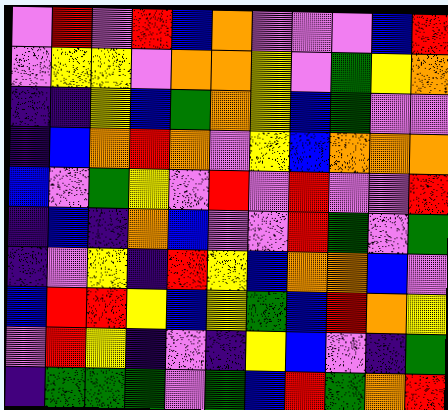[["violet", "red", "violet", "red", "blue", "orange", "violet", "violet", "violet", "blue", "red"], ["violet", "yellow", "yellow", "violet", "orange", "orange", "yellow", "violet", "green", "yellow", "orange"], ["indigo", "indigo", "yellow", "blue", "green", "orange", "yellow", "blue", "green", "violet", "violet"], ["indigo", "blue", "orange", "red", "orange", "violet", "yellow", "blue", "orange", "orange", "orange"], ["blue", "violet", "green", "yellow", "violet", "red", "violet", "red", "violet", "violet", "red"], ["indigo", "blue", "indigo", "orange", "blue", "violet", "violet", "red", "green", "violet", "green"], ["indigo", "violet", "yellow", "indigo", "red", "yellow", "blue", "orange", "orange", "blue", "violet"], ["blue", "red", "red", "yellow", "blue", "yellow", "green", "blue", "red", "orange", "yellow"], ["violet", "red", "yellow", "indigo", "violet", "indigo", "yellow", "blue", "violet", "indigo", "green"], ["indigo", "green", "green", "green", "violet", "green", "blue", "red", "green", "orange", "red"]]